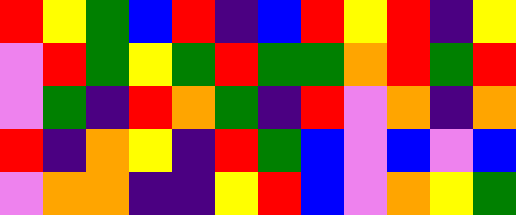[["red", "yellow", "green", "blue", "red", "indigo", "blue", "red", "yellow", "red", "indigo", "yellow"], ["violet", "red", "green", "yellow", "green", "red", "green", "green", "orange", "red", "green", "red"], ["violet", "green", "indigo", "red", "orange", "green", "indigo", "red", "violet", "orange", "indigo", "orange"], ["red", "indigo", "orange", "yellow", "indigo", "red", "green", "blue", "violet", "blue", "violet", "blue"], ["violet", "orange", "orange", "indigo", "indigo", "yellow", "red", "blue", "violet", "orange", "yellow", "green"]]